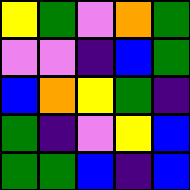[["yellow", "green", "violet", "orange", "green"], ["violet", "violet", "indigo", "blue", "green"], ["blue", "orange", "yellow", "green", "indigo"], ["green", "indigo", "violet", "yellow", "blue"], ["green", "green", "blue", "indigo", "blue"]]